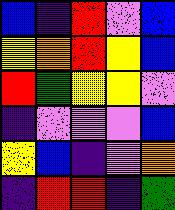[["blue", "indigo", "red", "violet", "blue"], ["yellow", "orange", "red", "yellow", "blue"], ["red", "green", "yellow", "yellow", "violet"], ["indigo", "violet", "violet", "violet", "blue"], ["yellow", "blue", "indigo", "violet", "orange"], ["indigo", "red", "red", "indigo", "green"]]